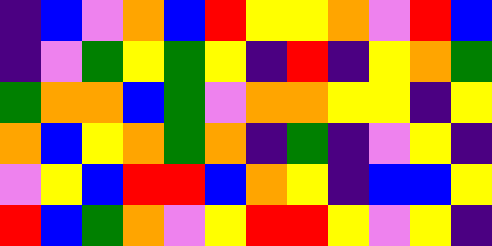[["indigo", "blue", "violet", "orange", "blue", "red", "yellow", "yellow", "orange", "violet", "red", "blue"], ["indigo", "violet", "green", "yellow", "green", "yellow", "indigo", "red", "indigo", "yellow", "orange", "green"], ["green", "orange", "orange", "blue", "green", "violet", "orange", "orange", "yellow", "yellow", "indigo", "yellow"], ["orange", "blue", "yellow", "orange", "green", "orange", "indigo", "green", "indigo", "violet", "yellow", "indigo"], ["violet", "yellow", "blue", "red", "red", "blue", "orange", "yellow", "indigo", "blue", "blue", "yellow"], ["red", "blue", "green", "orange", "violet", "yellow", "red", "red", "yellow", "violet", "yellow", "indigo"]]